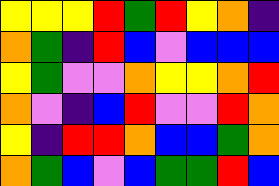[["yellow", "yellow", "yellow", "red", "green", "red", "yellow", "orange", "indigo"], ["orange", "green", "indigo", "red", "blue", "violet", "blue", "blue", "blue"], ["yellow", "green", "violet", "violet", "orange", "yellow", "yellow", "orange", "red"], ["orange", "violet", "indigo", "blue", "red", "violet", "violet", "red", "orange"], ["yellow", "indigo", "red", "red", "orange", "blue", "blue", "green", "orange"], ["orange", "green", "blue", "violet", "blue", "green", "green", "red", "blue"]]